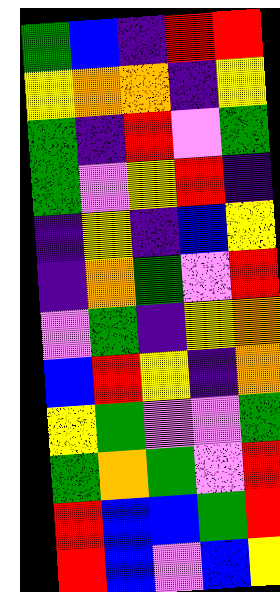[["green", "blue", "indigo", "red", "red"], ["yellow", "orange", "orange", "indigo", "yellow"], ["green", "indigo", "red", "violet", "green"], ["green", "violet", "yellow", "red", "indigo"], ["indigo", "yellow", "indigo", "blue", "yellow"], ["indigo", "orange", "green", "violet", "red"], ["violet", "green", "indigo", "yellow", "orange"], ["blue", "red", "yellow", "indigo", "orange"], ["yellow", "green", "violet", "violet", "green"], ["green", "orange", "green", "violet", "red"], ["red", "blue", "blue", "green", "red"], ["red", "blue", "violet", "blue", "yellow"]]